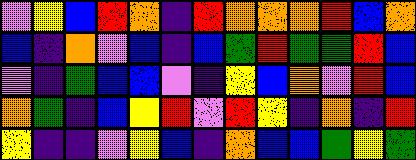[["violet", "yellow", "blue", "red", "orange", "indigo", "red", "orange", "orange", "orange", "red", "blue", "orange"], ["blue", "indigo", "orange", "violet", "blue", "indigo", "blue", "green", "red", "green", "green", "red", "blue"], ["violet", "indigo", "green", "blue", "blue", "violet", "indigo", "yellow", "blue", "orange", "violet", "red", "blue"], ["orange", "green", "indigo", "blue", "yellow", "red", "violet", "red", "yellow", "indigo", "orange", "indigo", "red"], ["yellow", "indigo", "indigo", "violet", "yellow", "blue", "indigo", "orange", "blue", "blue", "green", "yellow", "green"]]